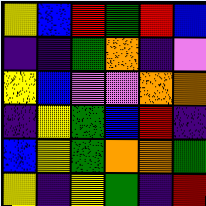[["yellow", "blue", "red", "green", "red", "blue"], ["indigo", "indigo", "green", "orange", "indigo", "violet"], ["yellow", "blue", "violet", "violet", "orange", "orange"], ["indigo", "yellow", "green", "blue", "red", "indigo"], ["blue", "yellow", "green", "orange", "orange", "green"], ["yellow", "indigo", "yellow", "green", "indigo", "red"]]